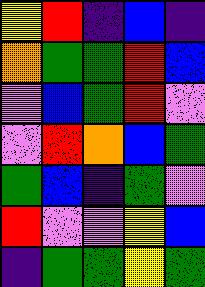[["yellow", "red", "indigo", "blue", "indigo"], ["orange", "green", "green", "red", "blue"], ["violet", "blue", "green", "red", "violet"], ["violet", "red", "orange", "blue", "green"], ["green", "blue", "indigo", "green", "violet"], ["red", "violet", "violet", "yellow", "blue"], ["indigo", "green", "green", "yellow", "green"]]